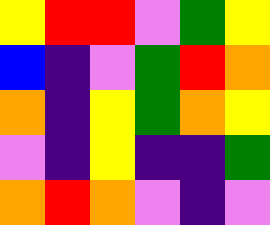[["yellow", "red", "red", "violet", "green", "yellow"], ["blue", "indigo", "violet", "green", "red", "orange"], ["orange", "indigo", "yellow", "green", "orange", "yellow"], ["violet", "indigo", "yellow", "indigo", "indigo", "green"], ["orange", "red", "orange", "violet", "indigo", "violet"]]